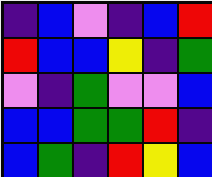[["indigo", "blue", "violet", "indigo", "blue", "red"], ["red", "blue", "blue", "yellow", "indigo", "green"], ["violet", "indigo", "green", "violet", "violet", "blue"], ["blue", "blue", "green", "green", "red", "indigo"], ["blue", "green", "indigo", "red", "yellow", "blue"]]